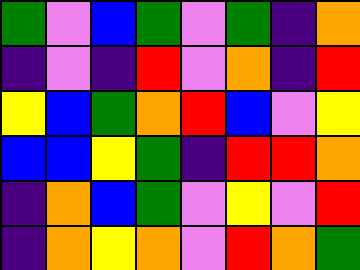[["green", "violet", "blue", "green", "violet", "green", "indigo", "orange"], ["indigo", "violet", "indigo", "red", "violet", "orange", "indigo", "red"], ["yellow", "blue", "green", "orange", "red", "blue", "violet", "yellow"], ["blue", "blue", "yellow", "green", "indigo", "red", "red", "orange"], ["indigo", "orange", "blue", "green", "violet", "yellow", "violet", "red"], ["indigo", "orange", "yellow", "orange", "violet", "red", "orange", "green"]]